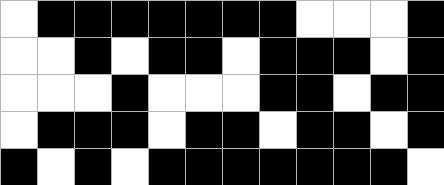[["white", "black", "black", "black", "black", "black", "black", "black", "white", "white", "white", "black"], ["white", "white", "black", "white", "black", "black", "white", "black", "black", "black", "white", "black"], ["white", "white", "white", "black", "white", "white", "white", "black", "black", "white", "black", "black"], ["white", "black", "black", "black", "white", "black", "black", "white", "black", "black", "white", "black"], ["black", "white", "black", "white", "black", "black", "black", "black", "black", "black", "black", "white"]]